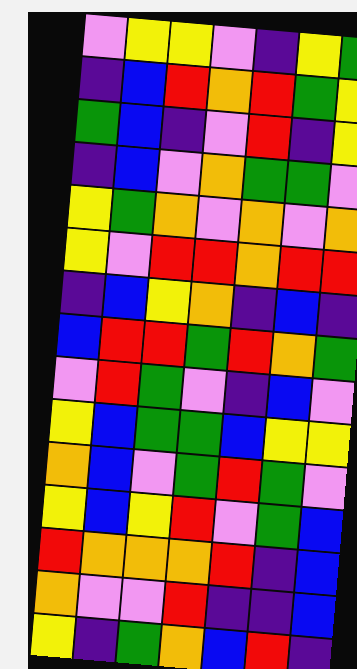[["violet", "yellow", "yellow", "violet", "indigo", "yellow", "green"], ["indigo", "blue", "red", "orange", "red", "green", "yellow"], ["green", "blue", "indigo", "violet", "red", "indigo", "yellow"], ["indigo", "blue", "violet", "orange", "green", "green", "violet"], ["yellow", "green", "orange", "violet", "orange", "violet", "orange"], ["yellow", "violet", "red", "red", "orange", "red", "red"], ["indigo", "blue", "yellow", "orange", "indigo", "blue", "indigo"], ["blue", "red", "red", "green", "red", "orange", "green"], ["violet", "red", "green", "violet", "indigo", "blue", "violet"], ["yellow", "blue", "green", "green", "blue", "yellow", "yellow"], ["orange", "blue", "violet", "green", "red", "green", "violet"], ["yellow", "blue", "yellow", "red", "violet", "green", "blue"], ["red", "orange", "orange", "orange", "red", "indigo", "blue"], ["orange", "violet", "violet", "red", "indigo", "indigo", "blue"], ["yellow", "indigo", "green", "orange", "blue", "red", "indigo"]]